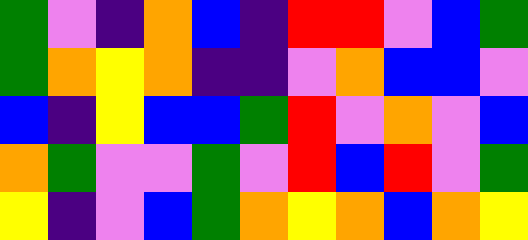[["green", "violet", "indigo", "orange", "blue", "indigo", "red", "red", "violet", "blue", "green"], ["green", "orange", "yellow", "orange", "indigo", "indigo", "violet", "orange", "blue", "blue", "violet"], ["blue", "indigo", "yellow", "blue", "blue", "green", "red", "violet", "orange", "violet", "blue"], ["orange", "green", "violet", "violet", "green", "violet", "red", "blue", "red", "violet", "green"], ["yellow", "indigo", "violet", "blue", "green", "orange", "yellow", "orange", "blue", "orange", "yellow"]]